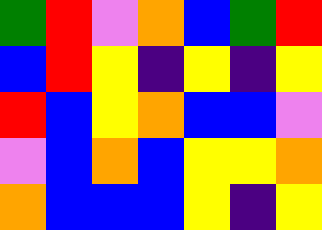[["green", "red", "violet", "orange", "blue", "green", "red"], ["blue", "red", "yellow", "indigo", "yellow", "indigo", "yellow"], ["red", "blue", "yellow", "orange", "blue", "blue", "violet"], ["violet", "blue", "orange", "blue", "yellow", "yellow", "orange"], ["orange", "blue", "blue", "blue", "yellow", "indigo", "yellow"]]